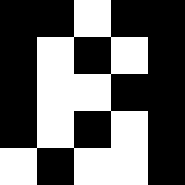[["black", "black", "white", "black", "black"], ["black", "white", "black", "white", "black"], ["black", "white", "white", "black", "black"], ["black", "white", "black", "white", "black"], ["white", "black", "white", "white", "black"]]